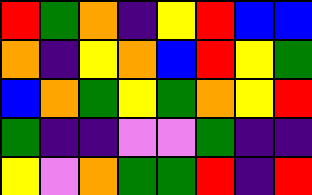[["red", "green", "orange", "indigo", "yellow", "red", "blue", "blue"], ["orange", "indigo", "yellow", "orange", "blue", "red", "yellow", "green"], ["blue", "orange", "green", "yellow", "green", "orange", "yellow", "red"], ["green", "indigo", "indigo", "violet", "violet", "green", "indigo", "indigo"], ["yellow", "violet", "orange", "green", "green", "red", "indigo", "red"]]